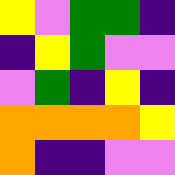[["yellow", "violet", "green", "green", "indigo"], ["indigo", "yellow", "green", "violet", "violet"], ["violet", "green", "indigo", "yellow", "indigo"], ["orange", "orange", "orange", "orange", "yellow"], ["orange", "indigo", "indigo", "violet", "violet"]]